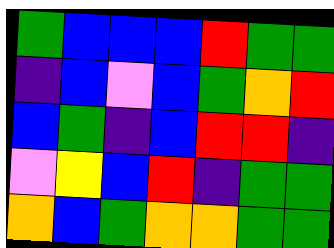[["green", "blue", "blue", "blue", "red", "green", "green"], ["indigo", "blue", "violet", "blue", "green", "orange", "red"], ["blue", "green", "indigo", "blue", "red", "red", "indigo"], ["violet", "yellow", "blue", "red", "indigo", "green", "green"], ["orange", "blue", "green", "orange", "orange", "green", "green"]]